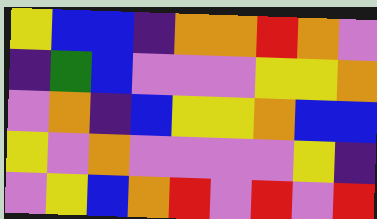[["yellow", "blue", "blue", "indigo", "orange", "orange", "red", "orange", "violet"], ["indigo", "green", "blue", "violet", "violet", "violet", "yellow", "yellow", "orange"], ["violet", "orange", "indigo", "blue", "yellow", "yellow", "orange", "blue", "blue"], ["yellow", "violet", "orange", "violet", "violet", "violet", "violet", "yellow", "indigo"], ["violet", "yellow", "blue", "orange", "red", "violet", "red", "violet", "red"]]